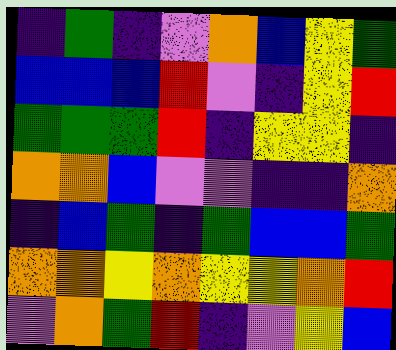[["indigo", "green", "indigo", "violet", "orange", "blue", "yellow", "green"], ["blue", "blue", "blue", "red", "violet", "indigo", "yellow", "red"], ["green", "green", "green", "red", "indigo", "yellow", "yellow", "indigo"], ["orange", "orange", "blue", "violet", "violet", "indigo", "indigo", "orange"], ["indigo", "blue", "green", "indigo", "green", "blue", "blue", "green"], ["orange", "orange", "yellow", "orange", "yellow", "yellow", "orange", "red"], ["violet", "orange", "green", "red", "indigo", "violet", "yellow", "blue"]]